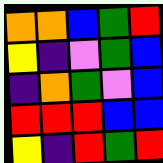[["orange", "orange", "blue", "green", "red"], ["yellow", "indigo", "violet", "green", "blue"], ["indigo", "orange", "green", "violet", "blue"], ["red", "red", "red", "blue", "blue"], ["yellow", "indigo", "red", "green", "red"]]